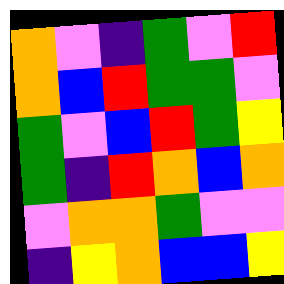[["orange", "violet", "indigo", "green", "violet", "red"], ["orange", "blue", "red", "green", "green", "violet"], ["green", "violet", "blue", "red", "green", "yellow"], ["green", "indigo", "red", "orange", "blue", "orange"], ["violet", "orange", "orange", "green", "violet", "violet"], ["indigo", "yellow", "orange", "blue", "blue", "yellow"]]